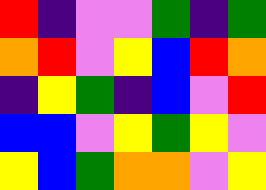[["red", "indigo", "violet", "violet", "green", "indigo", "green"], ["orange", "red", "violet", "yellow", "blue", "red", "orange"], ["indigo", "yellow", "green", "indigo", "blue", "violet", "red"], ["blue", "blue", "violet", "yellow", "green", "yellow", "violet"], ["yellow", "blue", "green", "orange", "orange", "violet", "yellow"]]